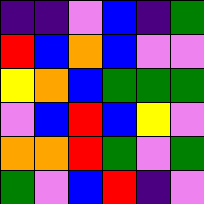[["indigo", "indigo", "violet", "blue", "indigo", "green"], ["red", "blue", "orange", "blue", "violet", "violet"], ["yellow", "orange", "blue", "green", "green", "green"], ["violet", "blue", "red", "blue", "yellow", "violet"], ["orange", "orange", "red", "green", "violet", "green"], ["green", "violet", "blue", "red", "indigo", "violet"]]